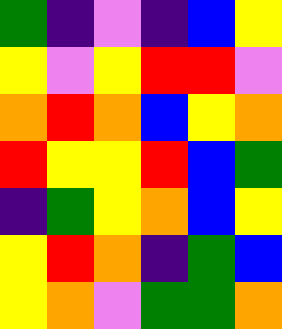[["green", "indigo", "violet", "indigo", "blue", "yellow"], ["yellow", "violet", "yellow", "red", "red", "violet"], ["orange", "red", "orange", "blue", "yellow", "orange"], ["red", "yellow", "yellow", "red", "blue", "green"], ["indigo", "green", "yellow", "orange", "blue", "yellow"], ["yellow", "red", "orange", "indigo", "green", "blue"], ["yellow", "orange", "violet", "green", "green", "orange"]]